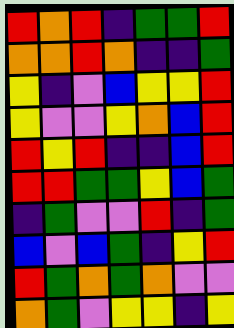[["red", "orange", "red", "indigo", "green", "green", "red"], ["orange", "orange", "red", "orange", "indigo", "indigo", "green"], ["yellow", "indigo", "violet", "blue", "yellow", "yellow", "red"], ["yellow", "violet", "violet", "yellow", "orange", "blue", "red"], ["red", "yellow", "red", "indigo", "indigo", "blue", "red"], ["red", "red", "green", "green", "yellow", "blue", "green"], ["indigo", "green", "violet", "violet", "red", "indigo", "green"], ["blue", "violet", "blue", "green", "indigo", "yellow", "red"], ["red", "green", "orange", "green", "orange", "violet", "violet"], ["orange", "green", "violet", "yellow", "yellow", "indigo", "yellow"]]